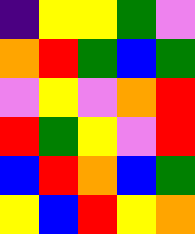[["indigo", "yellow", "yellow", "green", "violet"], ["orange", "red", "green", "blue", "green"], ["violet", "yellow", "violet", "orange", "red"], ["red", "green", "yellow", "violet", "red"], ["blue", "red", "orange", "blue", "green"], ["yellow", "blue", "red", "yellow", "orange"]]